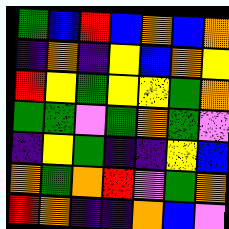[["green", "blue", "red", "blue", "orange", "blue", "orange"], ["indigo", "orange", "indigo", "yellow", "blue", "orange", "yellow"], ["red", "yellow", "green", "yellow", "yellow", "green", "orange"], ["green", "green", "violet", "green", "orange", "green", "violet"], ["indigo", "yellow", "green", "indigo", "indigo", "yellow", "blue"], ["orange", "green", "orange", "red", "violet", "green", "orange"], ["red", "orange", "indigo", "indigo", "orange", "blue", "violet"]]